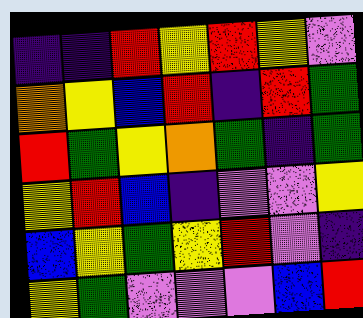[["indigo", "indigo", "red", "yellow", "red", "yellow", "violet"], ["orange", "yellow", "blue", "red", "indigo", "red", "green"], ["red", "green", "yellow", "orange", "green", "indigo", "green"], ["yellow", "red", "blue", "indigo", "violet", "violet", "yellow"], ["blue", "yellow", "green", "yellow", "red", "violet", "indigo"], ["yellow", "green", "violet", "violet", "violet", "blue", "red"]]